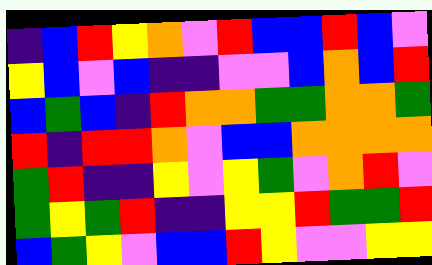[["indigo", "blue", "red", "yellow", "orange", "violet", "red", "blue", "blue", "red", "blue", "violet"], ["yellow", "blue", "violet", "blue", "indigo", "indigo", "violet", "violet", "blue", "orange", "blue", "red"], ["blue", "green", "blue", "indigo", "red", "orange", "orange", "green", "green", "orange", "orange", "green"], ["red", "indigo", "red", "red", "orange", "violet", "blue", "blue", "orange", "orange", "orange", "orange"], ["green", "red", "indigo", "indigo", "yellow", "violet", "yellow", "green", "violet", "orange", "red", "violet"], ["green", "yellow", "green", "red", "indigo", "indigo", "yellow", "yellow", "red", "green", "green", "red"], ["blue", "green", "yellow", "violet", "blue", "blue", "red", "yellow", "violet", "violet", "yellow", "yellow"]]